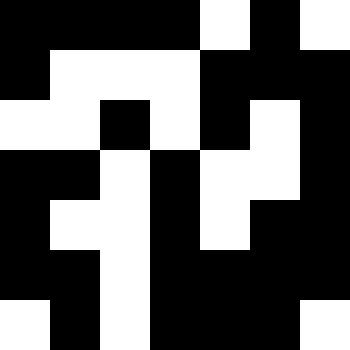[["black", "black", "black", "black", "white", "black", "white"], ["black", "white", "white", "white", "black", "black", "black"], ["white", "white", "black", "white", "black", "white", "black"], ["black", "black", "white", "black", "white", "white", "black"], ["black", "white", "white", "black", "white", "black", "black"], ["black", "black", "white", "black", "black", "black", "black"], ["white", "black", "white", "black", "black", "black", "white"]]